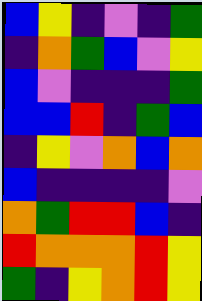[["blue", "yellow", "indigo", "violet", "indigo", "green"], ["indigo", "orange", "green", "blue", "violet", "yellow"], ["blue", "violet", "indigo", "indigo", "indigo", "green"], ["blue", "blue", "red", "indigo", "green", "blue"], ["indigo", "yellow", "violet", "orange", "blue", "orange"], ["blue", "indigo", "indigo", "indigo", "indigo", "violet"], ["orange", "green", "red", "red", "blue", "indigo"], ["red", "orange", "orange", "orange", "red", "yellow"], ["green", "indigo", "yellow", "orange", "red", "yellow"]]